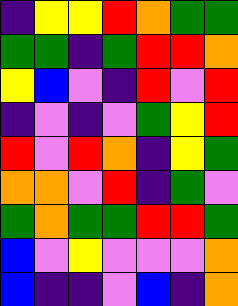[["indigo", "yellow", "yellow", "red", "orange", "green", "green"], ["green", "green", "indigo", "green", "red", "red", "orange"], ["yellow", "blue", "violet", "indigo", "red", "violet", "red"], ["indigo", "violet", "indigo", "violet", "green", "yellow", "red"], ["red", "violet", "red", "orange", "indigo", "yellow", "green"], ["orange", "orange", "violet", "red", "indigo", "green", "violet"], ["green", "orange", "green", "green", "red", "red", "green"], ["blue", "violet", "yellow", "violet", "violet", "violet", "orange"], ["blue", "indigo", "indigo", "violet", "blue", "indigo", "orange"]]